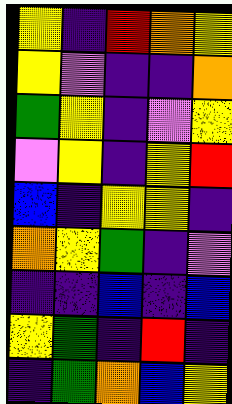[["yellow", "indigo", "red", "orange", "yellow"], ["yellow", "violet", "indigo", "indigo", "orange"], ["green", "yellow", "indigo", "violet", "yellow"], ["violet", "yellow", "indigo", "yellow", "red"], ["blue", "indigo", "yellow", "yellow", "indigo"], ["orange", "yellow", "green", "indigo", "violet"], ["indigo", "indigo", "blue", "indigo", "blue"], ["yellow", "green", "indigo", "red", "indigo"], ["indigo", "green", "orange", "blue", "yellow"]]